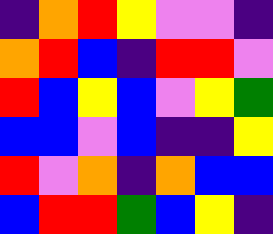[["indigo", "orange", "red", "yellow", "violet", "violet", "indigo"], ["orange", "red", "blue", "indigo", "red", "red", "violet"], ["red", "blue", "yellow", "blue", "violet", "yellow", "green"], ["blue", "blue", "violet", "blue", "indigo", "indigo", "yellow"], ["red", "violet", "orange", "indigo", "orange", "blue", "blue"], ["blue", "red", "red", "green", "blue", "yellow", "indigo"]]